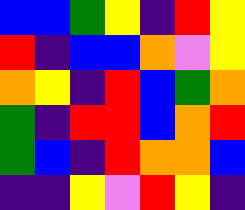[["blue", "blue", "green", "yellow", "indigo", "red", "yellow"], ["red", "indigo", "blue", "blue", "orange", "violet", "yellow"], ["orange", "yellow", "indigo", "red", "blue", "green", "orange"], ["green", "indigo", "red", "red", "blue", "orange", "red"], ["green", "blue", "indigo", "red", "orange", "orange", "blue"], ["indigo", "indigo", "yellow", "violet", "red", "yellow", "indigo"]]